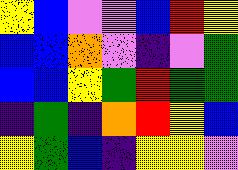[["yellow", "blue", "violet", "violet", "blue", "red", "yellow"], ["blue", "blue", "orange", "violet", "indigo", "violet", "green"], ["blue", "blue", "yellow", "green", "red", "green", "green"], ["indigo", "green", "indigo", "orange", "red", "yellow", "blue"], ["yellow", "green", "blue", "indigo", "yellow", "yellow", "violet"]]